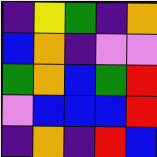[["indigo", "yellow", "green", "indigo", "orange"], ["blue", "orange", "indigo", "violet", "violet"], ["green", "orange", "blue", "green", "red"], ["violet", "blue", "blue", "blue", "red"], ["indigo", "orange", "indigo", "red", "blue"]]